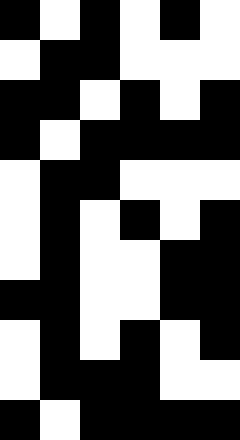[["black", "white", "black", "white", "black", "white"], ["white", "black", "black", "white", "white", "white"], ["black", "black", "white", "black", "white", "black"], ["black", "white", "black", "black", "black", "black"], ["white", "black", "black", "white", "white", "white"], ["white", "black", "white", "black", "white", "black"], ["white", "black", "white", "white", "black", "black"], ["black", "black", "white", "white", "black", "black"], ["white", "black", "white", "black", "white", "black"], ["white", "black", "black", "black", "white", "white"], ["black", "white", "black", "black", "black", "black"]]